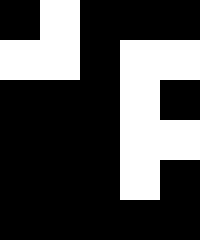[["black", "white", "black", "black", "black"], ["white", "white", "black", "white", "white"], ["black", "black", "black", "white", "black"], ["black", "black", "black", "white", "white"], ["black", "black", "black", "white", "black"], ["black", "black", "black", "black", "black"]]